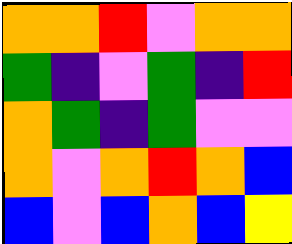[["orange", "orange", "red", "violet", "orange", "orange"], ["green", "indigo", "violet", "green", "indigo", "red"], ["orange", "green", "indigo", "green", "violet", "violet"], ["orange", "violet", "orange", "red", "orange", "blue"], ["blue", "violet", "blue", "orange", "blue", "yellow"]]